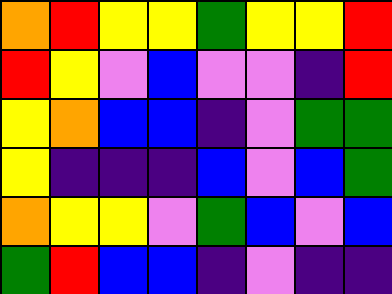[["orange", "red", "yellow", "yellow", "green", "yellow", "yellow", "red"], ["red", "yellow", "violet", "blue", "violet", "violet", "indigo", "red"], ["yellow", "orange", "blue", "blue", "indigo", "violet", "green", "green"], ["yellow", "indigo", "indigo", "indigo", "blue", "violet", "blue", "green"], ["orange", "yellow", "yellow", "violet", "green", "blue", "violet", "blue"], ["green", "red", "blue", "blue", "indigo", "violet", "indigo", "indigo"]]